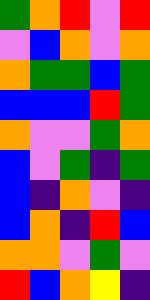[["green", "orange", "red", "violet", "red"], ["violet", "blue", "orange", "violet", "orange"], ["orange", "green", "green", "blue", "green"], ["blue", "blue", "blue", "red", "green"], ["orange", "violet", "violet", "green", "orange"], ["blue", "violet", "green", "indigo", "green"], ["blue", "indigo", "orange", "violet", "indigo"], ["blue", "orange", "indigo", "red", "blue"], ["orange", "orange", "violet", "green", "violet"], ["red", "blue", "orange", "yellow", "indigo"]]